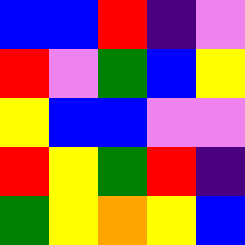[["blue", "blue", "red", "indigo", "violet"], ["red", "violet", "green", "blue", "yellow"], ["yellow", "blue", "blue", "violet", "violet"], ["red", "yellow", "green", "red", "indigo"], ["green", "yellow", "orange", "yellow", "blue"]]